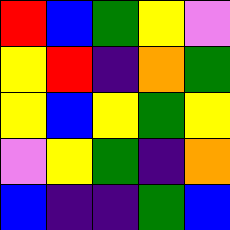[["red", "blue", "green", "yellow", "violet"], ["yellow", "red", "indigo", "orange", "green"], ["yellow", "blue", "yellow", "green", "yellow"], ["violet", "yellow", "green", "indigo", "orange"], ["blue", "indigo", "indigo", "green", "blue"]]